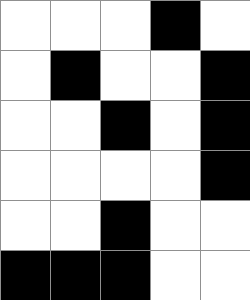[["white", "white", "white", "black", "white"], ["white", "black", "white", "white", "black"], ["white", "white", "black", "white", "black"], ["white", "white", "white", "white", "black"], ["white", "white", "black", "white", "white"], ["black", "black", "black", "white", "white"]]